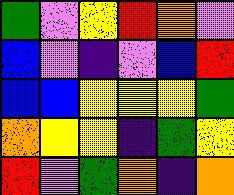[["green", "violet", "yellow", "red", "orange", "violet"], ["blue", "violet", "indigo", "violet", "blue", "red"], ["blue", "blue", "yellow", "yellow", "yellow", "green"], ["orange", "yellow", "yellow", "indigo", "green", "yellow"], ["red", "violet", "green", "orange", "indigo", "orange"]]